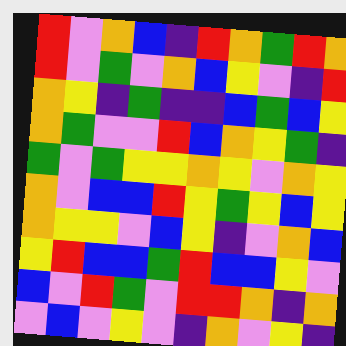[["red", "violet", "orange", "blue", "indigo", "red", "orange", "green", "red", "orange"], ["red", "violet", "green", "violet", "orange", "blue", "yellow", "violet", "indigo", "red"], ["orange", "yellow", "indigo", "green", "indigo", "indigo", "blue", "green", "blue", "yellow"], ["orange", "green", "violet", "violet", "red", "blue", "orange", "yellow", "green", "indigo"], ["green", "violet", "green", "yellow", "yellow", "orange", "yellow", "violet", "orange", "yellow"], ["orange", "violet", "blue", "blue", "red", "yellow", "green", "yellow", "blue", "yellow"], ["orange", "yellow", "yellow", "violet", "blue", "yellow", "indigo", "violet", "orange", "blue"], ["yellow", "red", "blue", "blue", "green", "red", "blue", "blue", "yellow", "violet"], ["blue", "violet", "red", "green", "violet", "red", "red", "orange", "indigo", "orange"], ["violet", "blue", "violet", "yellow", "violet", "indigo", "orange", "violet", "yellow", "indigo"]]